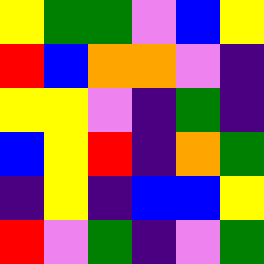[["yellow", "green", "green", "violet", "blue", "yellow"], ["red", "blue", "orange", "orange", "violet", "indigo"], ["yellow", "yellow", "violet", "indigo", "green", "indigo"], ["blue", "yellow", "red", "indigo", "orange", "green"], ["indigo", "yellow", "indigo", "blue", "blue", "yellow"], ["red", "violet", "green", "indigo", "violet", "green"]]